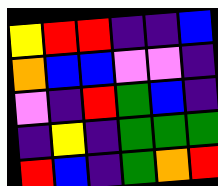[["yellow", "red", "red", "indigo", "indigo", "blue"], ["orange", "blue", "blue", "violet", "violet", "indigo"], ["violet", "indigo", "red", "green", "blue", "indigo"], ["indigo", "yellow", "indigo", "green", "green", "green"], ["red", "blue", "indigo", "green", "orange", "red"]]